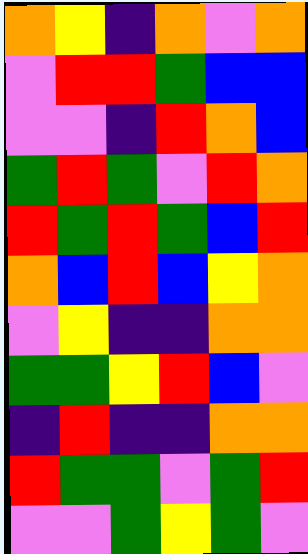[["orange", "yellow", "indigo", "orange", "violet", "orange"], ["violet", "red", "red", "green", "blue", "blue"], ["violet", "violet", "indigo", "red", "orange", "blue"], ["green", "red", "green", "violet", "red", "orange"], ["red", "green", "red", "green", "blue", "red"], ["orange", "blue", "red", "blue", "yellow", "orange"], ["violet", "yellow", "indigo", "indigo", "orange", "orange"], ["green", "green", "yellow", "red", "blue", "violet"], ["indigo", "red", "indigo", "indigo", "orange", "orange"], ["red", "green", "green", "violet", "green", "red"], ["violet", "violet", "green", "yellow", "green", "violet"]]